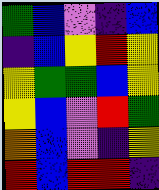[["green", "blue", "violet", "indigo", "blue"], ["indigo", "blue", "yellow", "red", "yellow"], ["yellow", "green", "green", "blue", "yellow"], ["yellow", "blue", "violet", "red", "green"], ["orange", "blue", "violet", "indigo", "yellow"], ["red", "blue", "red", "red", "indigo"]]